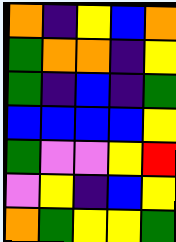[["orange", "indigo", "yellow", "blue", "orange"], ["green", "orange", "orange", "indigo", "yellow"], ["green", "indigo", "blue", "indigo", "green"], ["blue", "blue", "blue", "blue", "yellow"], ["green", "violet", "violet", "yellow", "red"], ["violet", "yellow", "indigo", "blue", "yellow"], ["orange", "green", "yellow", "yellow", "green"]]